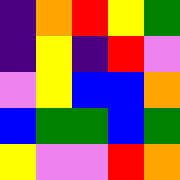[["indigo", "orange", "red", "yellow", "green"], ["indigo", "yellow", "indigo", "red", "violet"], ["violet", "yellow", "blue", "blue", "orange"], ["blue", "green", "green", "blue", "green"], ["yellow", "violet", "violet", "red", "orange"]]